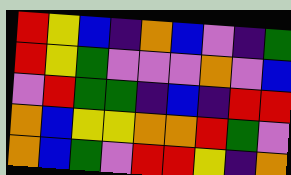[["red", "yellow", "blue", "indigo", "orange", "blue", "violet", "indigo", "green"], ["red", "yellow", "green", "violet", "violet", "violet", "orange", "violet", "blue"], ["violet", "red", "green", "green", "indigo", "blue", "indigo", "red", "red"], ["orange", "blue", "yellow", "yellow", "orange", "orange", "red", "green", "violet"], ["orange", "blue", "green", "violet", "red", "red", "yellow", "indigo", "orange"]]